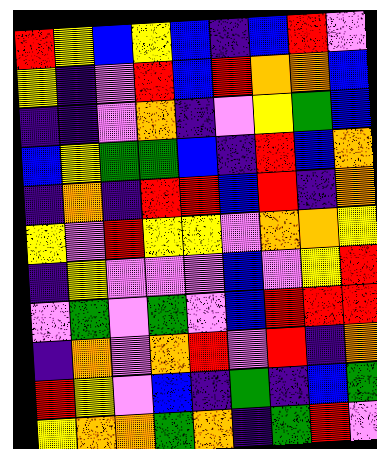[["red", "yellow", "blue", "yellow", "blue", "indigo", "blue", "red", "violet"], ["yellow", "indigo", "violet", "red", "blue", "red", "orange", "orange", "blue"], ["indigo", "indigo", "violet", "orange", "indigo", "violet", "yellow", "green", "blue"], ["blue", "yellow", "green", "green", "blue", "indigo", "red", "blue", "orange"], ["indigo", "orange", "indigo", "red", "red", "blue", "red", "indigo", "orange"], ["yellow", "violet", "red", "yellow", "yellow", "violet", "orange", "orange", "yellow"], ["indigo", "yellow", "violet", "violet", "violet", "blue", "violet", "yellow", "red"], ["violet", "green", "violet", "green", "violet", "blue", "red", "red", "red"], ["indigo", "orange", "violet", "orange", "red", "violet", "red", "indigo", "orange"], ["red", "yellow", "violet", "blue", "indigo", "green", "indigo", "blue", "green"], ["yellow", "orange", "orange", "green", "orange", "indigo", "green", "red", "violet"]]